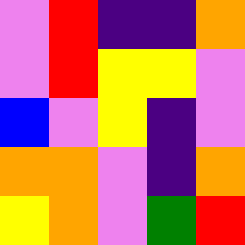[["violet", "red", "indigo", "indigo", "orange"], ["violet", "red", "yellow", "yellow", "violet"], ["blue", "violet", "yellow", "indigo", "violet"], ["orange", "orange", "violet", "indigo", "orange"], ["yellow", "orange", "violet", "green", "red"]]